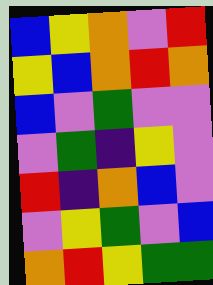[["blue", "yellow", "orange", "violet", "red"], ["yellow", "blue", "orange", "red", "orange"], ["blue", "violet", "green", "violet", "violet"], ["violet", "green", "indigo", "yellow", "violet"], ["red", "indigo", "orange", "blue", "violet"], ["violet", "yellow", "green", "violet", "blue"], ["orange", "red", "yellow", "green", "green"]]